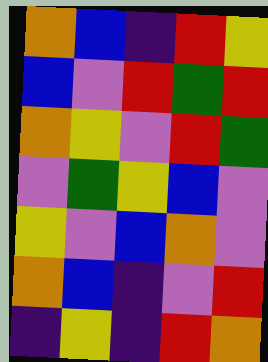[["orange", "blue", "indigo", "red", "yellow"], ["blue", "violet", "red", "green", "red"], ["orange", "yellow", "violet", "red", "green"], ["violet", "green", "yellow", "blue", "violet"], ["yellow", "violet", "blue", "orange", "violet"], ["orange", "blue", "indigo", "violet", "red"], ["indigo", "yellow", "indigo", "red", "orange"]]